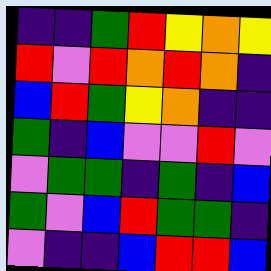[["indigo", "indigo", "green", "red", "yellow", "orange", "yellow"], ["red", "violet", "red", "orange", "red", "orange", "indigo"], ["blue", "red", "green", "yellow", "orange", "indigo", "indigo"], ["green", "indigo", "blue", "violet", "violet", "red", "violet"], ["violet", "green", "green", "indigo", "green", "indigo", "blue"], ["green", "violet", "blue", "red", "green", "green", "indigo"], ["violet", "indigo", "indigo", "blue", "red", "red", "blue"]]